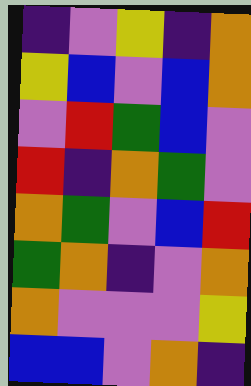[["indigo", "violet", "yellow", "indigo", "orange"], ["yellow", "blue", "violet", "blue", "orange"], ["violet", "red", "green", "blue", "violet"], ["red", "indigo", "orange", "green", "violet"], ["orange", "green", "violet", "blue", "red"], ["green", "orange", "indigo", "violet", "orange"], ["orange", "violet", "violet", "violet", "yellow"], ["blue", "blue", "violet", "orange", "indigo"]]